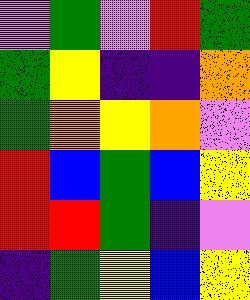[["violet", "green", "violet", "red", "green"], ["green", "yellow", "indigo", "indigo", "orange"], ["green", "orange", "yellow", "orange", "violet"], ["red", "blue", "green", "blue", "yellow"], ["red", "red", "green", "indigo", "violet"], ["indigo", "green", "yellow", "blue", "yellow"]]